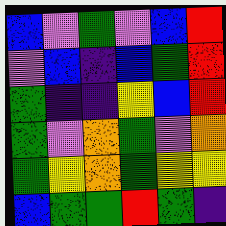[["blue", "violet", "green", "violet", "blue", "red"], ["violet", "blue", "indigo", "blue", "green", "red"], ["green", "indigo", "indigo", "yellow", "blue", "red"], ["green", "violet", "orange", "green", "violet", "orange"], ["green", "yellow", "orange", "green", "yellow", "yellow"], ["blue", "green", "green", "red", "green", "indigo"]]